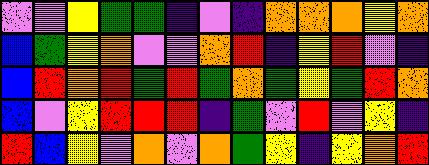[["violet", "violet", "yellow", "green", "green", "indigo", "violet", "indigo", "orange", "orange", "orange", "yellow", "orange"], ["blue", "green", "yellow", "orange", "violet", "violet", "orange", "red", "indigo", "yellow", "red", "violet", "indigo"], ["blue", "red", "orange", "red", "green", "red", "green", "orange", "green", "yellow", "green", "red", "orange"], ["blue", "violet", "yellow", "red", "red", "red", "indigo", "green", "violet", "red", "violet", "yellow", "indigo"], ["red", "blue", "yellow", "violet", "orange", "violet", "orange", "green", "yellow", "indigo", "yellow", "orange", "red"]]